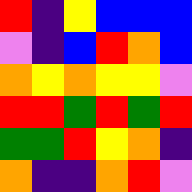[["red", "indigo", "yellow", "blue", "blue", "blue"], ["violet", "indigo", "blue", "red", "orange", "blue"], ["orange", "yellow", "orange", "yellow", "yellow", "violet"], ["red", "red", "green", "red", "green", "red"], ["green", "green", "red", "yellow", "orange", "indigo"], ["orange", "indigo", "indigo", "orange", "red", "violet"]]